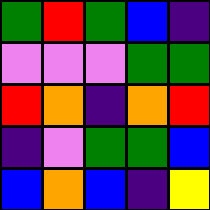[["green", "red", "green", "blue", "indigo"], ["violet", "violet", "violet", "green", "green"], ["red", "orange", "indigo", "orange", "red"], ["indigo", "violet", "green", "green", "blue"], ["blue", "orange", "blue", "indigo", "yellow"]]